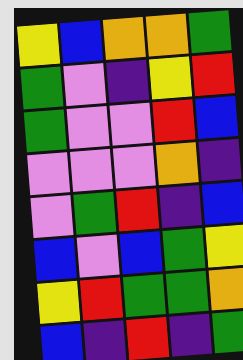[["yellow", "blue", "orange", "orange", "green"], ["green", "violet", "indigo", "yellow", "red"], ["green", "violet", "violet", "red", "blue"], ["violet", "violet", "violet", "orange", "indigo"], ["violet", "green", "red", "indigo", "blue"], ["blue", "violet", "blue", "green", "yellow"], ["yellow", "red", "green", "green", "orange"], ["blue", "indigo", "red", "indigo", "green"]]